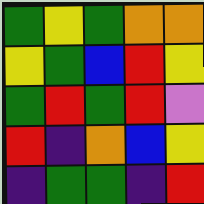[["green", "yellow", "green", "orange", "orange"], ["yellow", "green", "blue", "red", "yellow"], ["green", "red", "green", "red", "violet"], ["red", "indigo", "orange", "blue", "yellow"], ["indigo", "green", "green", "indigo", "red"]]